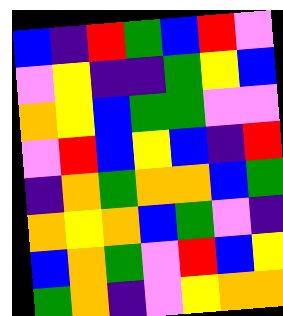[["blue", "indigo", "red", "green", "blue", "red", "violet"], ["violet", "yellow", "indigo", "indigo", "green", "yellow", "blue"], ["orange", "yellow", "blue", "green", "green", "violet", "violet"], ["violet", "red", "blue", "yellow", "blue", "indigo", "red"], ["indigo", "orange", "green", "orange", "orange", "blue", "green"], ["orange", "yellow", "orange", "blue", "green", "violet", "indigo"], ["blue", "orange", "green", "violet", "red", "blue", "yellow"], ["green", "orange", "indigo", "violet", "yellow", "orange", "orange"]]